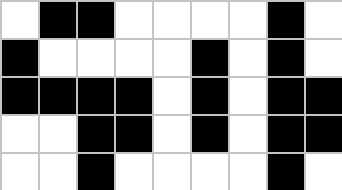[["white", "black", "black", "white", "white", "white", "white", "black", "white"], ["black", "white", "white", "white", "white", "black", "white", "black", "white"], ["black", "black", "black", "black", "white", "black", "white", "black", "black"], ["white", "white", "black", "black", "white", "black", "white", "black", "black"], ["white", "white", "black", "white", "white", "white", "white", "black", "white"]]